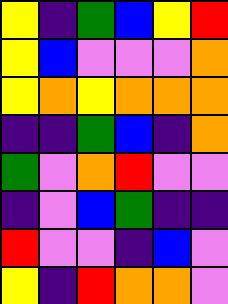[["yellow", "indigo", "green", "blue", "yellow", "red"], ["yellow", "blue", "violet", "violet", "violet", "orange"], ["yellow", "orange", "yellow", "orange", "orange", "orange"], ["indigo", "indigo", "green", "blue", "indigo", "orange"], ["green", "violet", "orange", "red", "violet", "violet"], ["indigo", "violet", "blue", "green", "indigo", "indigo"], ["red", "violet", "violet", "indigo", "blue", "violet"], ["yellow", "indigo", "red", "orange", "orange", "violet"]]